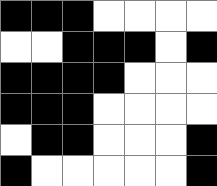[["black", "black", "black", "white", "white", "white", "white"], ["white", "white", "black", "black", "black", "white", "black"], ["black", "black", "black", "black", "white", "white", "white"], ["black", "black", "black", "white", "white", "white", "white"], ["white", "black", "black", "white", "white", "white", "black"], ["black", "white", "white", "white", "white", "white", "black"]]